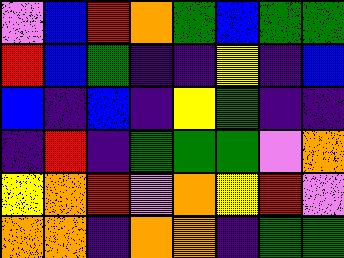[["violet", "blue", "red", "orange", "green", "blue", "green", "green"], ["red", "blue", "green", "indigo", "indigo", "yellow", "indigo", "blue"], ["blue", "indigo", "blue", "indigo", "yellow", "green", "indigo", "indigo"], ["indigo", "red", "indigo", "green", "green", "green", "violet", "orange"], ["yellow", "orange", "red", "violet", "orange", "yellow", "red", "violet"], ["orange", "orange", "indigo", "orange", "orange", "indigo", "green", "green"]]